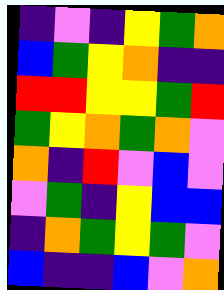[["indigo", "violet", "indigo", "yellow", "green", "orange"], ["blue", "green", "yellow", "orange", "indigo", "indigo"], ["red", "red", "yellow", "yellow", "green", "red"], ["green", "yellow", "orange", "green", "orange", "violet"], ["orange", "indigo", "red", "violet", "blue", "violet"], ["violet", "green", "indigo", "yellow", "blue", "blue"], ["indigo", "orange", "green", "yellow", "green", "violet"], ["blue", "indigo", "indigo", "blue", "violet", "orange"]]